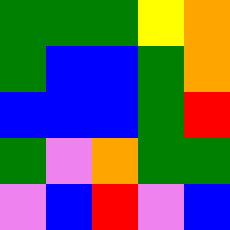[["green", "green", "green", "yellow", "orange"], ["green", "blue", "blue", "green", "orange"], ["blue", "blue", "blue", "green", "red"], ["green", "violet", "orange", "green", "green"], ["violet", "blue", "red", "violet", "blue"]]